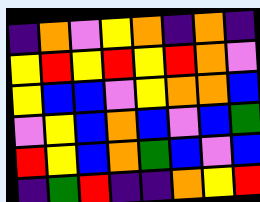[["indigo", "orange", "violet", "yellow", "orange", "indigo", "orange", "indigo"], ["yellow", "red", "yellow", "red", "yellow", "red", "orange", "violet"], ["yellow", "blue", "blue", "violet", "yellow", "orange", "orange", "blue"], ["violet", "yellow", "blue", "orange", "blue", "violet", "blue", "green"], ["red", "yellow", "blue", "orange", "green", "blue", "violet", "blue"], ["indigo", "green", "red", "indigo", "indigo", "orange", "yellow", "red"]]